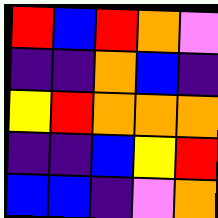[["red", "blue", "red", "orange", "violet"], ["indigo", "indigo", "orange", "blue", "indigo"], ["yellow", "red", "orange", "orange", "orange"], ["indigo", "indigo", "blue", "yellow", "red"], ["blue", "blue", "indigo", "violet", "orange"]]